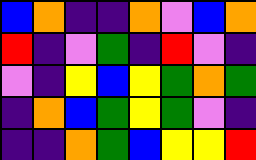[["blue", "orange", "indigo", "indigo", "orange", "violet", "blue", "orange"], ["red", "indigo", "violet", "green", "indigo", "red", "violet", "indigo"], ["violet", "indigo", "yellow", "blue", "yellow", "green", "orange", "green"], ["indigo", "orange", "blue", "green", "yellow", "green", "violet", "indigo"], ["indigo", "indigo", "orange", "green", "blue", "yellow", "yellow", "red"]]